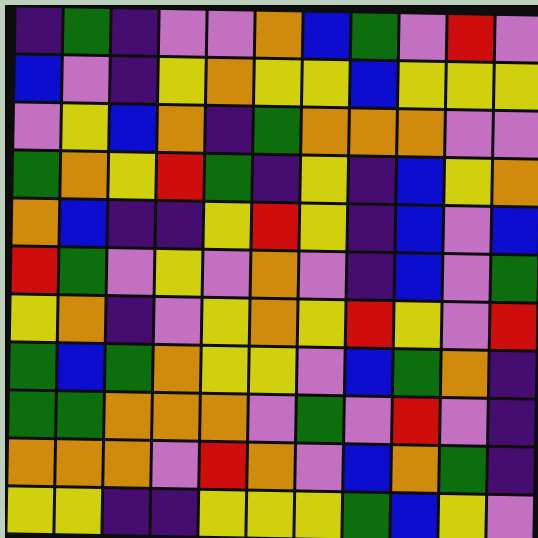[["indigo", "green", "indigo", "violet", "violet", "orange", "blue", "green", "violet", "red", "violet"], ["blue", "violet", "indigo", "yellow", "orange", "yellow", "yellow", "blue", "yellow", "yellow", "yellow"], ["violet", "yellow", "blue", "orange", "indigo", "green", "orange", "orange", "orange", "violet", "violet"], ["green", "orange", "yellow", "red", "green", "indigo", "yellow", "indigo", "blue", "yellow", "orange"], ["orange", "blue", "indigo", "indigo", "yellow", "red", "yellow", "indigo", "blue", "violet", "blue"], ["red", "green", "violet", "yellow", "violet", "orange", "violet", "indigo", "blue", "violet", "green"], ["yellow", "orange", "indigo", "violet", "yellow", "orange", "yellow", "red", "yellow", "violet", "red"], ["green", "blue", "green", "orange", "yellow", "yellow", "violet", "blue", "green", "orange", "indigo"], ["green", "green", "orange", "orange", "orange", "violet", "green", "violet", "red", "violet", "indigo"], ["orange", "orange", "orange", "violet", "red", "orange", "violet", "blue", "orange", "green", "indigo"], ["yellow", "yellow", "indigo", "indigo", "yellow", "yellow", "yellow", "green", "blue", "yellow", "violet"]]